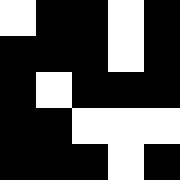[["white", "black", "black", "white", "black"], ["black", "black", "black", "white", "black"], ["black", "white", "black", "black", "black"], ["black", "black", "white", "white", "white"], ["black", "black", "black", "white", "black"]]